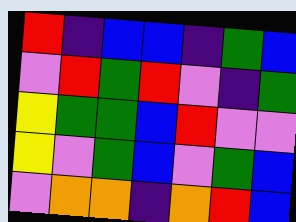[["red", "indigo", "blue", "blue", "indigo", "green", "blue"], ["violet", "red", "green", "red", "violet", "indigo", "green"], ["yellow", "green", "green", "blue", "red", "violet", "violet"], ["yellow", "violet", "green", "blue", "violet", "green", "blue"], ["violet", "orange", "orange", "indigo", "orange", "red", "blue"]]